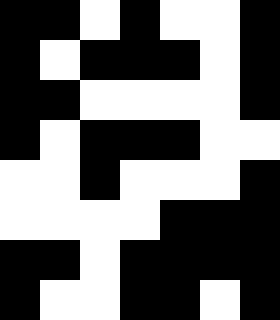[["black", "black", "white", "black", "white", "white", "black"], ["black", "white", "black", "black", "black", "white", "black"], ["black", "black", "white", "white", "white", "white", "black"], ["black", "white", "black", "black", "black", "white", "white"], ["white", "white", "black", "white", "white", "white", "black"], ["white", "white", "white", "white", "black", "black", "black"], ["black", "black", "white", "black", "black", "black", "black"], ["black", "white", "white", "black", "black", "white", "black"]]